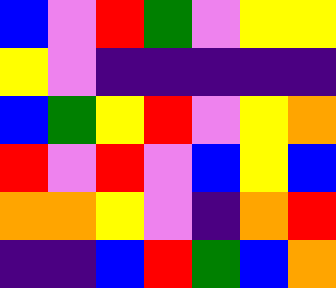[["blue", "violet", "red", "green", "violet", "yellow", "yellow"], ["yellow", "violet", "indigo", "indigo", "indigo", "indigo", "indigo"], ["blue", "green", "yellow", "red", "violet", "yellow", "orange"], ["red", "violet", "red", "violet", "blue", "yellow", "blue"], ["orange", "orange", "yellow", "violet", "indigo", "orange", "red"], ["indigo", "indigo", "blue", "red", "green", "blue", "orange"]]